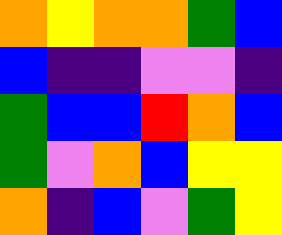[["orange", "yellow", "orange", "orange", "green", "blue"], ["blue", "indigo", "indigo", "violet", "violet", "indigo"], ["green", "blue", "blue", "red", "orange", "blue"], ["green", "violet", "orange", "blue", "yellow", "yellow"], ["orange", "indigo", "blue", "violet", "green", "yellow"]]